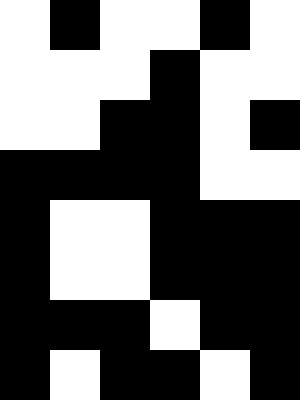[["white", "black", "white", "white", "black", "white"], ["white", "white", "white", "black", "white", "white"], ["white", "white", "black", "black", "white", "black"], ["black", "black", "black", "black", "white", "white"], ["black", "white", "white", "black", "black", "black"], ["black", "white", "white", "black", "black", "black"], ["black", "black", "black", "white", "black", "black"], ["black", "white", "black", "black", "white", "black"]]